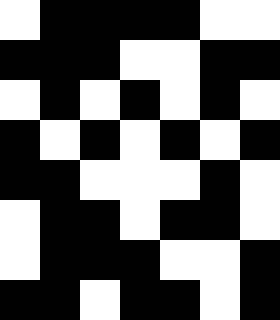[["white", "black", "black", "black", "black", "white", "white"], ["black", "black", "black", "white", "white", "black", "black"], ["white", "black", "white", "black", "white", "black", "white"], ["black", "white", "black", "white", "black", "white", "black"], ["black", "black", "white", "white", "white", "black", "white"], ["white", "black", "black", "white", "black", "black", "white"], ["white", "black", "black", "black", "white", "white", "black"], ["black", "black", "white", "black", "black", "white", "black"]]